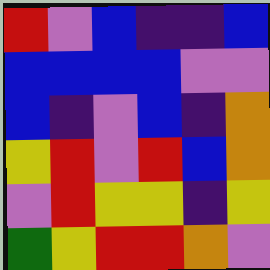[["red", "violet", "blue", "indigo", "indigo", "blue"], ["blue", "blue", "blue", "blue", "violet", "violet"], ["blue", "indigo", "violet", "blue", "indigo", "orange"], ["yellow", "red", "violet", "red", "blue", "orange"], ["violet", "red", "yellow", "yellow", "indigo", "yellow"], ["green", "yellow", "red", "red", "orange", "violet"]]